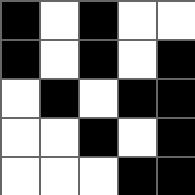[["black", "white", "black", "white", "white"], ["black", "white", "black", "white", "black"], ["white", "black", "white", "black", "black"], ["white", "white", "black", "white", "black"], ["white", "white", "white", "black", "black"]]